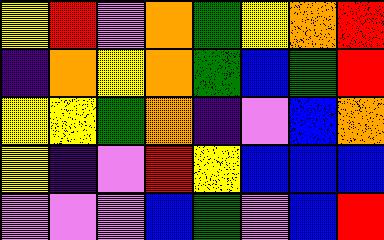[["yellow", "red", "violet", "orange", "green", "yellow", "orange", "red"], ["indigo", "orange", "yellow", "orange", "green", "blue", "green", "red"], ["yellow", "yellow", "green", "orange", "indigo", "violet", "blue", "orange"], ["yellow", "indigo", "violet", "red", "yellow", "blue", "blue", "blue"], ["violet", "violet", "violet", "blue", "green", "violet", "blue", "red"]]